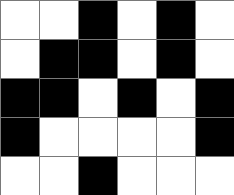[["white", "white", "black", "white", "black", "white"], ["white", "black", "black", "white", "black", "white"], ["black", "black", "white", "black", "white", "black"], ["black", "white", "white", "white", "white", "black"], ["white", "white", "black", "white", "white", "white"]]